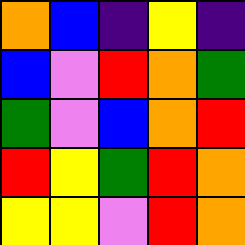[["orange", "blue", "indigo", "yellow", "indigo"], ["blue", "violet", "red", "orange", "green"], ["green", "violet", "blue", "orange", "red"], ["red", "yellow", "green", "red", "orange"], ["yellow", "yellow", "violet", "red", "orange"]]